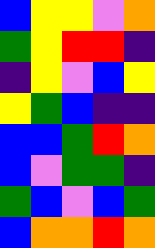[["blue", "yellow", "yellow", "violet", "orange"], ["green", "yellow", "red", "red", "indigo"], ["indigo", "yellow", "violet", "blue", "yellow"], ["yellow", "green", "blue", "indigo", "indigo"], ["blue", "blue", "green", "red", "orange"], ["blue", "violet", "green", "green", "indigo"], ["green", "blue", "violet", "blue", "green"], ["blue", "orange", "orange", "red", "orange"]]